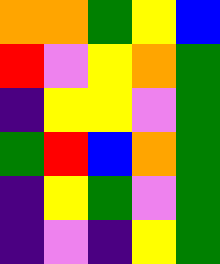[["orange", "orange", "green", "yellow", "blue"], ["red", "violet", "yellow", "orange", "green"], ["indigo", "yellow", "yellow", "violet", "green"], ["green", "red", "blue", "orange", "green"], ["indigo", "yellow", "green", "violet", "green"], ["indigo", "violet", "indigo", "yellow", "green"]]